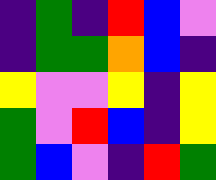[["indigo", "green", "indigo", "red", "blue", "violet"], ["indigo", "green", "green", "orange", "blue", "indigo"], ["yellow", "violet", "violet", "yellow", "indigo", "yellow"], ["green", "violet", "red", "blue", "indigo", "yellow"], ["green", "blue", "violet", "indigo", "red", "green"]]